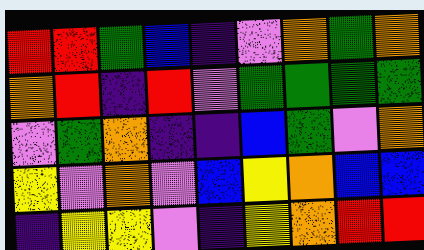[["red", "red", "green", "blue", "indigo", "violet", "orange", "green", "orange"], ["orange", "red", "indigo", "red", "violet", "green", "green", "green", "green"], ["violet", "green", "orange", "indigo", "indigo", "blue", "green", "violet", "orange"], ["yellow", "violet", "orange", "violet", "blue", "yellow", "orange", "blue", "blue"], ["indigo", "yellow", "yellow", "violet", "indigo", "yellow", "orange", "red", "red"]]